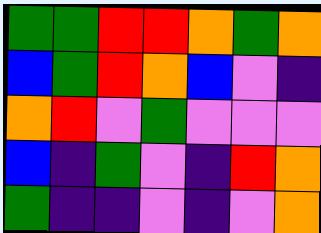[["green", "green", "red", "red", "orange", "green", "orange"], ["blue", "green", "red", "orange", "blue", "violet", "indigo"], ["orange", "red", "violet", "green", "violet", "violet", "violet"], ["blue", "indigo", "green", "violet", "indigo", "red", "orange"], ["green", "indigo", "indigo", "violet", "indigo", "violet", "orange"]]